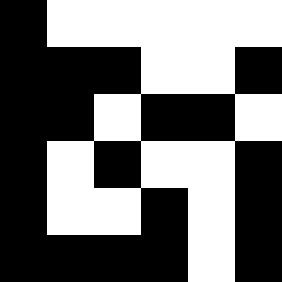[["black", "white", "white", "white", "white", "white"], ["black", "black", "black", "white", "white", "black"], ["black", "black", "white", "black", "black", "white"], ["black", "white", "black", "white", "white", "black"], ["black", "white", "white", "black", "white", "black"], ["black", "black", "black", "black", "white", "black"]]